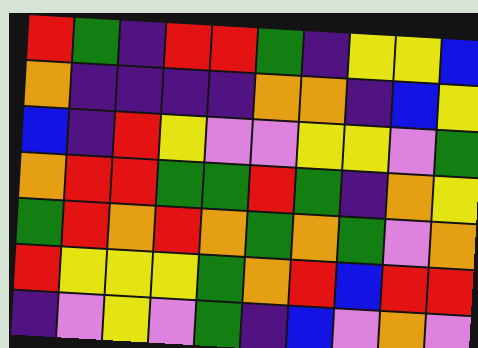[["red", "green", "indigo", "red", "red", "green", "indigo", "yellow", "yellow", "blue"], ["orange", "indigo", "indigo", "indigo", "indigo", "orange", "orange", "indigo", "blue", "yellow"], ["blue", "indigo", "red", "yellow", "violet", "violet", "yellow", "yellow", "violet", "green"], ["orange", "red", "red", "green", "green", "red", "green", "indigo", "orange", "yellow"], ["green", "red", "orange", "red", "orange", "green", "orange", "green", "violet", "orange"], ["red", "yellow", "yellow", "yellow", "green", "orange", "red", "blue", "red", "red"], ["indigo", "violet", "yellow", "violet", "green", "indigo", "blue", "violet", "orange", "violet"]]